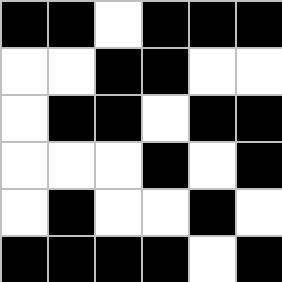[["black", "black", "white", "black", "black", "black"], ["white", "white", "black", "black", "white", "white"], ["white", "black", "black", "white", "black", "black"], ["white", "white", "white", "black", "white", "black"], ["white", "black", "white", "white", "black", "white"], ["black", "black", "black", "black", "white", "black"]]